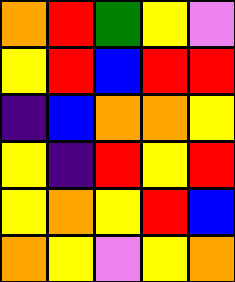[["orange", "red", "green", "yellow", "violet"], ["yellow", "red", "blue", "red", "red"], ["indigo", "blue", "orange", "orange", "yellow"], ["yellow", "indigo", "red", "yellow", "red"], ["yellow", "orange", "yellow", "red", "blue"], ["orange", "yellow", "violet", "yellow", "orange"]]